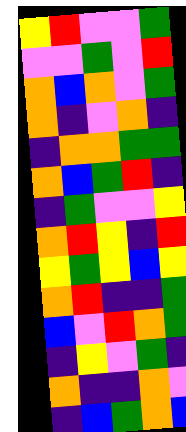[["yellow", "red", "violet", "violet", "green"], ["violet", "violet", "green", "violet", "red"], ["orange", "blue", "orange", "violet", "green"], ["orange", "indigo", "violet", "orange", "indigo"], ["indigo", "orange", "orange", "green", "green"], ["orange", "blue", "green", "red", "indigo"], ["indigo", "green", "violet", "violet", "yellow"], ["orange", "red", "yellow", "indigo", "red"], ["yellow", "green", "yellow", "blue", "yellow"], ["orange", "red", "indigo", "indigo", "green"], ["blue", "violet", "red", "orange", "green"], ["indigo", "yellow", "violet", "green", "indigo"], ["orange", "indigo", "indigo", "orange", "violet"], ["indigo", "blue", "green", "orange", "blue"]]